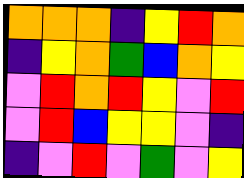[["orange", "orange", "orange", "indigo", "yellow", "red", "orange"], ["indigo", "yellow", "orange", "green", "blue", "orange", "yellow"], ["violet", "red", "orange", "red", "yellow", "violet", "red"], ["violet", "red", "blue", "yellow", "yellow", "violet", "indigo"], ["indigo", "violet", "red", "violet", "green", "violet", "yellow"]]